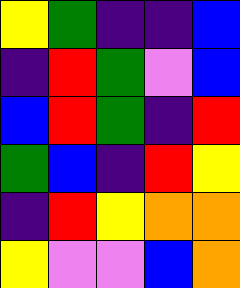[["yellow", "green", "indigo", "indigo", "blue"], ["indigo", "red", "green", "violet", "blue"], ["blue", "red", "green", "indigo", "red"], ["green", "blue", "indigo", "red", "yellow"], ["indigo", "red", "yellow", "orange", "orange"], ["yellow", "violet", "violet", "blue", "orange"]]